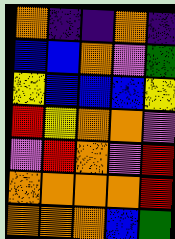[["orange", "indigo", "indigo", "orange", "indigo"], ["blue", "blue", "orange", "violet", "green"], ["yellow", "blue", "blue", "blue", "yellow"], ["red", "yellow", "orange", "orange", "violet"], ["violet", "red", "orange", "violet", "red"], ["orange", "orange", "orange", "orange", "red"], ["orange", "orange", "orange", "blue", "green"]]